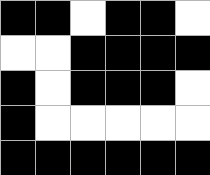[["black", "black", "white", "black", "black", "white"], ["white", "white", "black", "black", "black", "black"], ["black", "white", "black", "black", "black", "white"], ["black", "white", "white", "white", "white", "white"], ["black", "black", "black", "black", "black", "black"]]